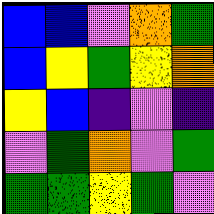[["blue", "blue", "violet", "orange", "green"], ["blue", "yellow", "green", "yellow", "orange"], ["yellow", "blue", "indigo", "violet", "indigo"], ["violet", "green", "orange", "violet", "green"], ["green", "green", "yellow", "green", "violet"]]